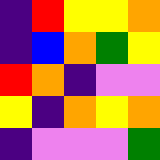[["indigo", "red", "yellow", "yellow", "orange"], ["indigo", "blue", "orange", "green", "yellow"], ["red", "orange", "indigo", "violet", "violet"], ["yellow", "indigo", "orange", "yellow", "orange"], ["indigo", "violet", "violet", "violet", "green"]]